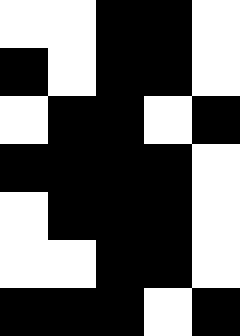[["white", "white", "black", "black", "white"], ["black", "white", "black", "black", "white"], ["white", "black", "black", "white", "black"], ["black", "black", "black", "black", "white"], ["white", "black", "black", "black", "white"], ["white", "white", "black", "black", "white"], ["black", "black", "black", "white", "black"]]